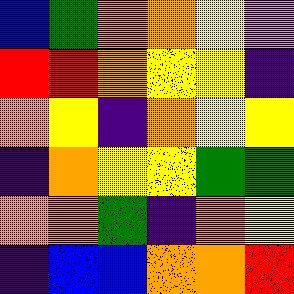[["blue", "green", "orange", "orange", "yellow", "violet"], ["red", "red", "orange", "yellow", "yellow", "indigo"], ["orange", "yellow", "indigo", "orange", "yellow", "yellow"], ["indigo", "orange", "yellow", "yellow", "green", "green"], ["orange", "orange", "green", "indigo", "orange", "yellow"], ["indigo", "blue", "blue", "orange", "orange", "red"]]